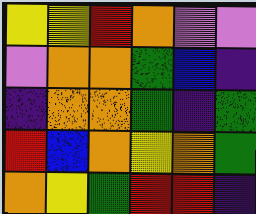[["yellow", "yellow", "red", "orange", "violet", "violet"], ["violet", "orange", "orange", "green", "blue", "indigo"], ["indigo", "orange", "orange", "green", "indigo", "green"], ["red", "blue", "orange", "yellow", "orange", "green"], ["orange", "yellow", "green", "red", "red", "indigo"]]